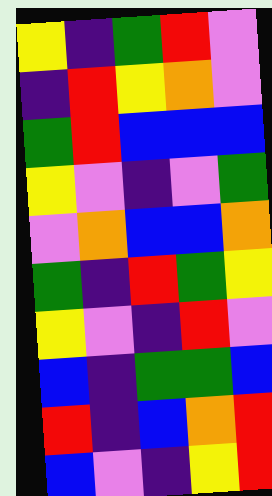[["yellow", "indigo", "green", "red", "violet"], ["indigo", "red", "yellow", "orange", "violet"], ["green", "red", "blue", "blue", "blue"], ["yellow", "violet", "indigo", "violet", "green"], ["violet", "orange", "blue", "blue", "orange"], ["green", "indigo", "red", "green", "yellow"], ["yellow", "violet", "indigo", "red", "violet"], ["blue", "indigo", "green", "green", "blue"], ["red", "indigo", "blue", "orange", "red"], ["blue", "violet", "indigo", "yellow", "red"]]